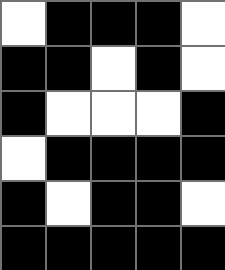[["white", "black", "black", "black", "white"], ["black", "black", "white", "black", "white"], ["black", "white", "white", "white", "black"], ["white", "black", "black", "black", "black"], ["black", "white", "black", "black", "white"], ["black", "black", "black", "black", "black"]]